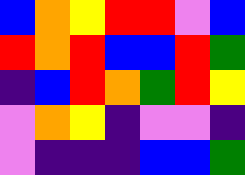[["blue", "orange", "yellow", "red", "red", "violet", "blue"], ["red", "orange", "red", "blue", "blue", "red", "green"], ["indigo", "blue", "red", "orange", "green", "red", "yellow"], ["violet", "orange", "yellow", "indigo", "violet", "violet", "indigo"], ["violet", "indigo", "indigo", "indigo", "blue", "blue", "green"]]